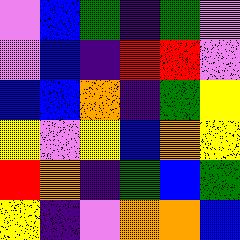[["violet", "blue", "green", "indigo", "green", "violet"], ["violet", "blue", "indigo", "red", "red", "violet"], ["blue", "blue", "orange", "indigo", "green", "yellow"], ["yellow", "violet", "yellow", "blue", "orange", "yellow"], ["red", "orange", "indigo", "green", "blue", "green"], ["yellow", "indigo", "violet", "orange", "orange", "blue"]]